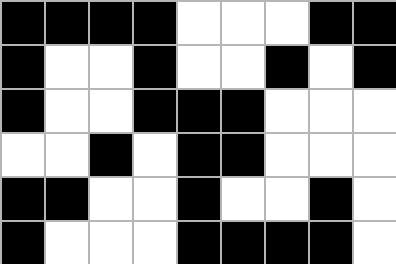[["black", "black", "black", "black", "white", "white", "white", "black", "black"], ["black", "white", "white", "black", "white", "white", "black", "white", "black"], ["black", "white", "white", "black", "black", "black", "white", "white", "white"], ["white", "white", "black", "white", "black", "black", "white", "white", "white"], ["black", "black", "white", "white", "black", "white", "white", "black", "white"], ["black", "white", "white", "white", "black", "black", "black", "black", "white"]]